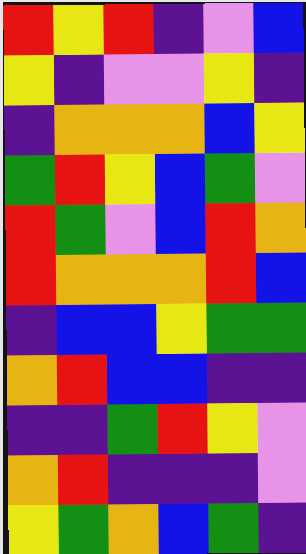[["red", "yellow", "red", "indigo", "violet", "blue"], ["yellow", "indigo", "violet", "violet", "yellow", "indigo"], ["indigo", "orange", "orange", "orange", "blue", "yellow"], ["green", "red", "yellow", "blue", "green", "violet"], ["red", "green", "violet", "blue", "red", "orange"], ["red", "orange", "orange", "orange", "red", "blue"], ["indigo", "blue", "blue", "yellow", "green", "green"], ["orange", "red", "blue", "blue", "indigo", "indigo"], ["indigo", "indigo", "green", "red", "yellow", "violet"], ["orange", "red", "indigo", "indigo", "indigo", "violet"], ["yellow", "green", "orange", "blue", "green", "indigo"]]